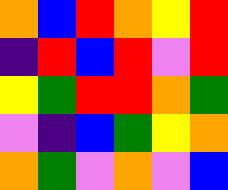[["orange", "blue", "red", "orange", "yellow", "red"], ["indigo", "red", "blue", "red", "violet", "red"], ["yellow", "green", "red", "red", "orange", "green"], ["violet", "indigo", "blue", "green", "yellow", "orange"], ["orange", "green", "violet", "orange", "violet", "blue"]]